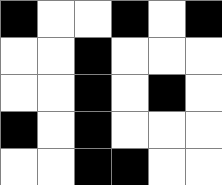[["black", "white", "white", "black", "white", "black"], ["white", "white", "black", "white", "white", "white"], ["white", "white", "black", "white", "black", "white"], ["black", "white", "black", "white", "white", "white"], ["white", "white", "black", "black", "white", "white"]]